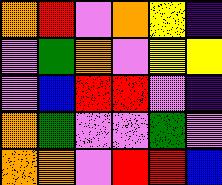[["orange", "red", "violet", "orange", "yellow", "indigo"], ["violet", "green", "orange", "violet", "yellow", "yellow"], ["violet", "blue", "red", "red", "violet", "indigo"], ["orange", "green", "violet", "violet", "green", "violet"], ["orange", "orange", "violet", "red", "red", "blue"]]